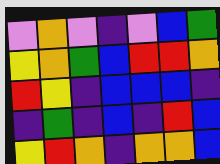[["violet", "orange", "violet", "indigo", "violet", "blue", "green"], ["yellow", "orange", "green", "blue", "red", "red", "orange"], ["red", "yellow", "indigo", "blue", "blue", "blue", "indigo"], ["indigo", "green", "indigo", "blue", "indigo", "red", "blue"], ["yellow", "red", "orange", "indigo", "orange", "orange", "blue"]]